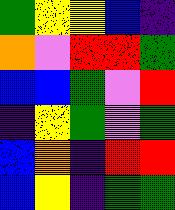[["green", "yellow", "yellow", "blue", "indigo"], ["orange", "violet", "red", "red", "green"], ["blue", "blue", "green", "violet", "red"], ["indigo", "yellow", "green", "violet", "green"], ["blue", "orange", "indigo", "red", "red"], ["blue", "yellow", "indigo", "green", "green"]]